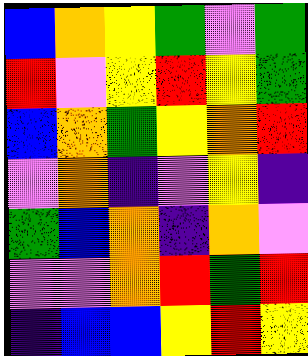[["blue", "orange", "yellow", "green", "violet", "green"], ["red", "violet", "yellow", "red", "yellow", "green"], ["blue", "orange", "green", "yellow", "orange", "red"], ["violet", "orange", "indigo", "violet", "yellow", "indigo"], ["green", "blue", "orange", "indigo", "orange", "violet"], ["violet", "violet", "orange", "red", "green", "red"], ["indigo", "blue", "blue", "yellow", "red", "yellow"]]